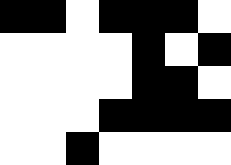[["black", "black", "white", "black", "black", "black", "white"], ["white", "white", "white", "white", "black", "white", "black"], ["white", "white", "white", "white", "black", "black", "white"], ["white", "white", "white", "black", "black", "black", "black"], ["white", "white", "black", "white", "white", "white", "white"]]